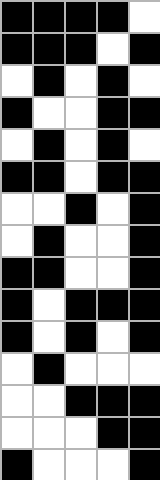[["black", "black", "black", "black", "white"], ["black", "black", "black", "white", "black"], ["white", "black", "white", "black", "white"], ["black", "white", "white", "black", "black"], ["white", "black", "white", "black", "white"], ["black", "black", "white", "black", "black"], ["white", "white", "black", "white", "black"], ["white", "black", "white", "white", "black"], ["black", "black", "white", "white", "black"], ["black", "white", "black", "black", "black"], ["black", "white", "black", "white", "black"], ["white", "black", "white", "white", "white"], ["white", "white", "black", "black", "black"], ["white", "white", "white", "black", "black"], ["black", "white", "white", "white", "black"]]